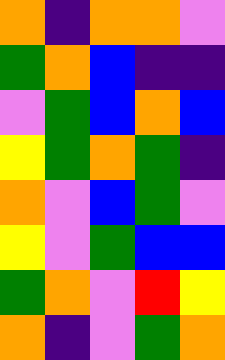[["orange", "indigo", "orange", "orange", "violet"], ["green", "orange", "blue", "indigo", "indigo"], ["violet", "green", "blue", "orange", "blue"], ["yellow", "green", "orange", "green", "indigo"], ["orange", "violet", "blue", "green", "violet"], ["yellow", "violet", "green", "blue", "blue"], ["green", "orange", "violet", "red", "yellow"], ["orange", "indigo", "violet", "green", "orange"]]